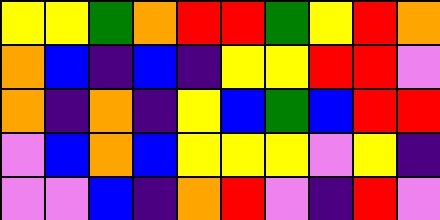[["yellow", "yellow", "green", "orange", "red", "red", "green", "yellow", "red", "orange"], ["orange", "blue", "indigo", "blue", "indigo", "yellow", "yellow", "red", "red", "violet"], ["orange", "indigo", "orange", "indigo", "yellow", "blue", "green", "blue", "red", "red"], ["violet", "blue", "orange", "blue", "yellow", "yellow", "yellow", "violet", "yellow", "indigo"], ["violet", "violet", "blue", "indigo", "orange", "red", "violet", "indigo", "red", "violet"]]